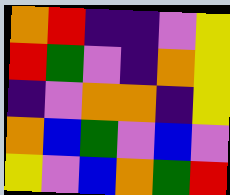[["orange", "red", "indigo", "indigo", "violet", "yellow"], ["red", "green", "violet", "indigo", "orange", "yellow"], ["indigo", "violet", "orange", "orange", "indigo", "yellow"], ["orange", "blue", "green", "violet", "blue", "violet"], ["yellow", "violet", "blue", "orange", "green", "red"]]